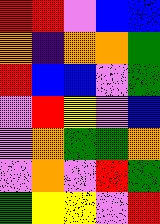[["red", "red", "violet", "blue", "blue"], ["orange", "indigo", "orange", "orange", "green"], ["red", "blue", "blue", "violet", "green"], ["violet", "red", "yellow", "violet", "blue"], ["violet", "orange", "green", "green", "orange"], ["violet", "orange", "violet", "red", "green"], ["green", "yellow", "yellow", "violet", "red"]]